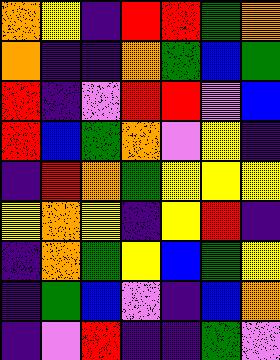[["orange", "yellow", "indigo", "red", "red", "green", "orange"], ["orange", "indigo", "indigo", "orange", "green", "blue", "green"], ["red", "indigo", "violet", "red", "red", "violet", "blue"], ["red", "blue", "green", "orange", "violet", "yellow", "indigo"], ["indigo", "red", "orange", "green", "yellow", "yellow", "yellow"], ["yellow", "orange", "yellow", "indigo", "yellow", "red", "indigo"], ["indigo", "orange", "green", "yellow", "blue", "green", "yellow"], ["indigo", "green", "blue", "violet", "indigo", "blue", "orange"], ["indigo", "violet", "red", "indigo", "indigo", "green", "violet"]]